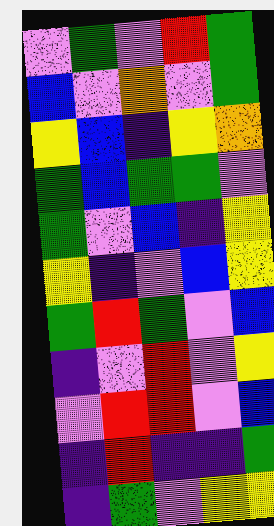[["violet", "green", "violet", "red", "green"], ["blue", "violet", "orange", "violet", "green"], ["yellow", "blue", "indigo", "yellow", "orange"], ["green", "blue", "green", "green", "violet"], ["green", "violet", "blue", "indigo", "yellow"], ["yellow", "indigo", "violet", "blue", "yellow"], ["green", "red", "green", "violet", "blue"], ["indigo", "violet", "red", "violet", "yellow"], ["violet", "red", "red", "violet", "blue"], ["indigo", "red", "indigo", "indigo", "green"], ["indigo", "green", "violet", "yellow", "yellow"]]